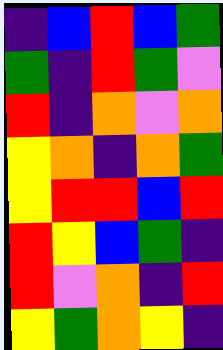[["indigo", "blue", "red", "blue", "green"], ["green", "indigo", "red", "green", "violet"], ["red", "indigo", "orange", "violet", "orange"], ["yellow", "orange", "indigo", "orange", "green"], ["yellow", "red", "red", "blue", "red"], ["red", "yellow", "blue", "green", "indigo"], ["red", "violet", "orange", "indigo", "red"], ["yellow", "green", "orange", "yellow", "indigo"]]